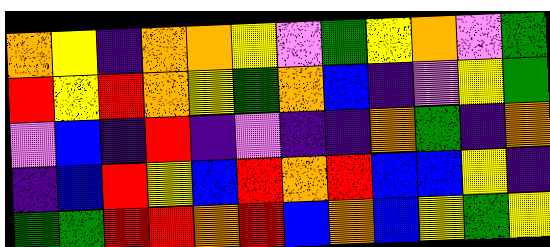[["orange", "yellow", "indigo", "orange", "orange", "yellow", "violet", "green", "yellow", "orange", "violet", "green"], ["red", "yellow", "red", "orange", "yellow", "green", "orange", "blue", "indigo", "violet", "yellow", "green"], ["violet", "blue", "indigo", "red", "indigo", "violet", "indigo", "indigo", "orange", "green", "indigo", "orange"], ["indigo", "blue", "red", "yellow", "blue", "red", "orange", "red", "blue", "blue", "yellow", "indigo"], ["green", "green", "red", "red", "orange", "red", "blue", "orange", "blue", "yellow", "green", "yellow"]]